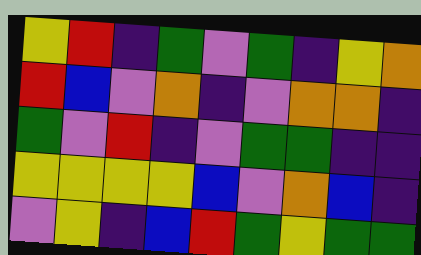[["yellow", "red", "indigo", "green", "violet", "green", "indigo", "yellow", "orange"], ["red", "blue", "violet", "orange", "indigo", "violet", "orange", "orange", "indigo"], ["green", "violet", "red", "indigo", "violet", "green", "green", "indigo", "indigo"], ["yellow", "yellow", "yellow", "yellow", "blue", "violet", "orange", "blue", "indigo"], ["violet", "yellow", "indigo", "blue", "red", "green", "yellow", "green", "green"]]